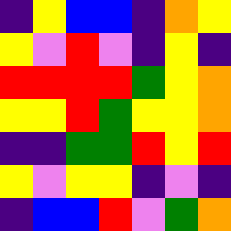[["indigo", "yellow", "blue", "blue", "indigo", "orange", "yellow"], ["yellow", "violet", "red", "violet", "indigo", "yellow", "indigo"], ["red", "red", "red", "red", "green", "yellow", "orange"], ["yellow", "yellow", "red", "green", "yellow", "yellow", "orange"], ["indigo", "indigo", "green", "green", "red", "yellow", "red"], ["yellow", "violet", "yellow", "yellow", "indigo", "violet", "indigo"], ["indigo", "blue", "blue", "red", "violet", "green", "orange"]]